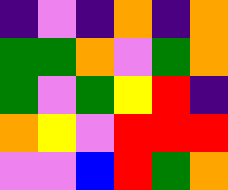[["indigo", "violet", "indigo", "orange", "indigo", "orange"], ["green", "green", "orange", "violet", "green", "orange"], ["green", "violet", "green", "yellow", "red", "indigo"], ["orange", "yellow", "violet", "red", "red", "red"], ["violet", "violet", "blue", "red", "green", "orange"]]